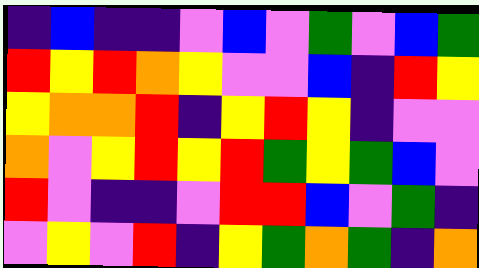[["indigo", "blue", "indigo", "indigo", "violet", "blue", "violet", "green", "violet", "blue", "green"], ["red", "yellow", "red", "orange", "yellow", "violet", "violet", "blue", "indigo", "red", "yellow"], ["yellow", "orange", "orange", "red", "indigo", "yellow", "red", "yellow", "indigo", "violet", "violet"], ["orange", "violet", "yellow", "red", "yellow", "red", "green", "yellow", "green", "blue", "violet"], ["red", "violet", "indigo", "indigo", "violet", "red", "red", "blue", "violet", "green", "indigo"], ["violet", "yellow", "violet", "red", "indigo", "yellow", "green", "orange", "green", "indigo", "orange"]]